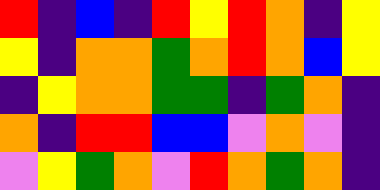[["red", "indigo", "blue", "indigo", "red", "yellow", "red", "orange", "indigo", "yellow"], ["yellow", "indigo", "orange", "orange", "green", "orange", "red", "orange", "blue", "yellow"], ["indigo", "yellow", "orange", "orange", "green", "green", "indigo", "green", "orange", "indigo"], ["orange", "indigo", "red", "red", "blue", "blue", "violet", "orange", "violet", "indigo"], ["violet", "yellow", "green", "orange", "violet", "red", "orange", "green", "orange", "indigo"]]